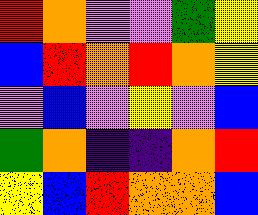[["red", "orange", "violet", "violet", "green", "yellow"], ["blue", "red", "orange", "red", "orange", "yellow"], ["violet", "blue", "violet", "yellow", "violet", "blue"], ["green", "orange", "indigo", "indigo", "orange", "red"], ["yellow", "blue", "red", "orange", "orange", "blue"]]